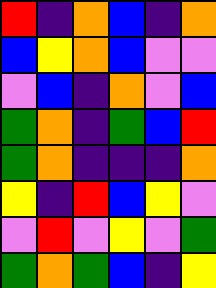[["red", "indigo", "orange", "blue", "indigo", "orange"], ["blue", "yellow", "orange", "blue", "violet", "violet"], ["violet", "blue", "indigo", "orange", "violet", "blue"], ["green", "orange", "indigo", "green", "blue", "red"], ["green", "orange", "indigo", "indigo", "indigo", "orange"], ["yellow", "indigo", "red", "blue", "yellow", "violet"], ["violet", "red", "violet", "yellow", "violet", "green"], ["green", "orange", "green", "blue", "indigo", "yellow"]]